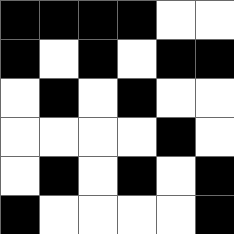[["black", "black", "black", "black", "white", "white"], ["black", "white", "black", "white", "black", "black"], ["white", "black", "white", "black", "white", "white"], ["white", "white", "white", "white", "black", "white"], ["white", "black", "white", "black", "white", "black"], ["black", "white", "white", "white", "white", "black"]]